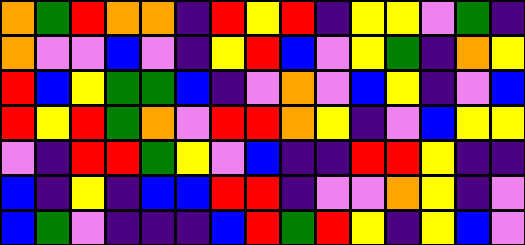[["orange", "green", "red", "orange", "orange", "indigo", "red", "yellow", "red", "indigo", "yellow", "yellow", "violet", "green", "indigo"], ["orange", "violet", "violet", "blue", "violet", "indigo", "yellow", "red", "blue", "violet", "yellow", "green", "indigo", "orange", "yellow"], ["red", "blue", "yellow", "green", "green", "blue", "indigo", "violet", "orange", "violet", "blue", "yellow", "indigo", "violet", "blue"], ["red", "yellow", "red", "green", "orange", "violet", "red", "red", "orange", "yellow", "indigo", "violet", "blue", "yellow", "yellow"], ["violet", "indigo", "red", "red", "green", "yellow", "violet", "blue", "indigo", "indigo", "red", "red", "yellow", "indigo", "indigo"], ["blue", "indigo", "yellow", "indigo", "blue", "blue", "red", "red", "indigo", "violet", "violet", "orange", "yellow", "indigo", "violet"], ["blue", "green", "violet", "indigo", "indigo", "indigo", "blue", "red", "green", "red", "yellow", "indigo", "yellow", "blue", "violet"]]